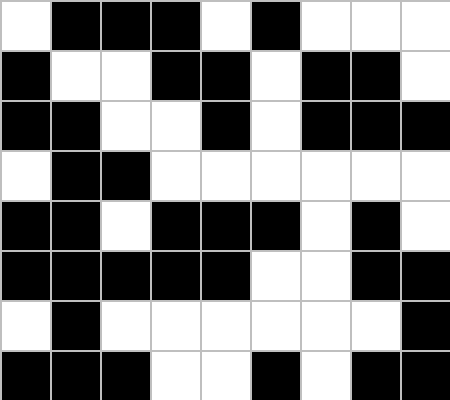[["white", "black", "black", "black", "white", "black", "white", "white", "white"], ["black", "white", "white", "black", "black", "white", "black", "black", "white"], ["black", "black", "white", "white", "black", "white", "black", "black", "black"], ["white", "black", "black", "white", "white", "white", "white", "white", "white"], ["black", "black", "white", "black", "black", "black", "white", "black", "white"], ["black", "black", "black", "black", "black", "white", "white", "black", "black"], ["white", "black", "white", "white", "white", "white", "white", "white", "black"], ["black", "black", "black", "white", "white", "black", "white", "black", "black"]]